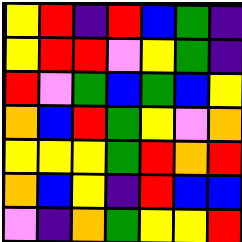[["yellow", "red", "indigo", "red", "blue", "green", "indigo"], ["yellow", "red", "red", "violet", "yellow", "green", "indigo"], ["red", "violet", "green", "blue", "green", "blue", "yellow"], ["orange", "blue", "red", "green", "yellow", "violet", "orange"], ["yellow", "yellow", "yellow", "green", "red", "orange", "red"], ["orange", "blue", "yellow", "indigo", "red", "blue", "blue"], ["violet", "indigo", "orange", "green", "yellow", "yellow", "red"]]